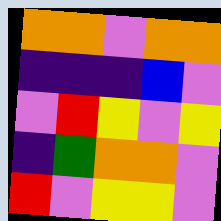[["orange", "orange", "violet", "orange", "orange"], ["indigo", "indigo", "indigo", "blue", "violet"], ["violet", "red", "yellow", "violet", "yellow"], ["indigo", "green", "orange", "orange", "violet"], ["red", "violet", "yellow", "yellow", "violet"]]